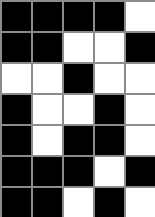[["black", "black", "black", "black", "white"], ["black", "black", "white", "white", "black"], ["white", "white", "black", "white", "white"], ["black", "white", "white", "black", "white"], ["black", "white", "black", "black", "white"], ["black", "black", "black", "white", "black"], ["black", "black", "white", "black", "white"]]